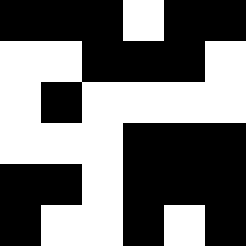[["black", "black", "black", "white", "black", "black"], ["white", "white", "black", "black", "black", "white"], ["white", "black", "white", "white", "white", "white"], ["white", "white", "white", "black", "black", "black"], ["black", "black", "white", "black", "black", "black"], ["black", "white", "white", "black", "white", "black"]]